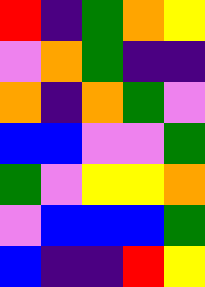[["red", "indigo", "green", "orange", "yellow"], ["violet", "orange", "green", "indigo", "indigo"], ["orange", "indigo", "orange", "green", "violet"], ["blue", "blue", "violet", "violet", "green"], ["green", "violet", "yellow", "yellow", "orange"], ["violet", "blue", "blue", "blue", "green"], ["blue", "indigo", "indigo", "red", "yellow"]]